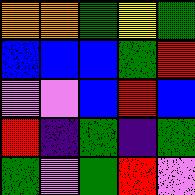[["orange", "orange", "green", "yellow", "green"], ["blue", "blue", "blue", "green", "red"], ["violet", "violet", "blue", "red", "blue"], ["red", "indigo", "green", "indigo", "green"], ["green", "violet", "green", "red", "violet"]]